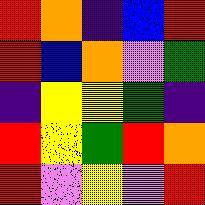[["red", "orange", "indigo", "blue", "red"], ["red", "blue", "orange", "violet", "green"], ["indigo", "yellow", "yellow", "green", "indigo"], ["red", "yellow", "green", "red", "orange"], ["red", "violet", "yellow", "violet", "red"]]